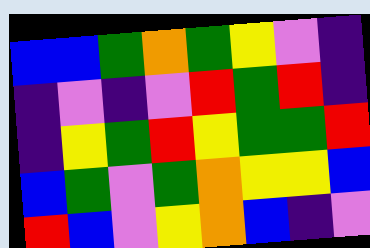[["blue", "blue", "green", "orange", "green", "yellow", "violet", "indigo"], ["indigo", "violet", "indigo", "violet", "red", "green", "red", "indigo"], ["indigo", "yellow", "green", "red", "yellow", "green", "green", "red"], ["blue", "green", "violet", "green", "orange", "yellow", "yellow", "blue"], ["red", "blue", "violet", "yellow", "orange", "blue", "indigo", "violet"]]